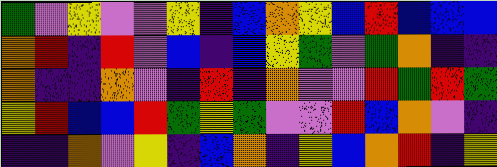[["green", "violet", "yellow", "violet", "violet", "yellow", "indigo", "blue", "orange", "yellow", "blue", "red", "blue", "blue", "blue"], ["orange", "red", "indigo", "red", "violet", "blue", "indigo", "blue", "yellow", "green", "violet", "green", "orange", "indigo", "indigo"], ["orange", "indigo", "indigo", "orange", "violet", "indigo", "red", "indigo", "orange", "violet", "violet", "red", "green", "red", "green"], ["yellow", "red", "blue", "blue", "red", "green", "yellow", "green", "violet", "violet", "red", "blue", "orange", "violet", "indigo"], ["indigo", "indigo", "orange", "violet", "yellow", "indigo", "blue", "orange", "indigo", "yellow", "blue", "orange", "red", "indigo", "yellow"]]